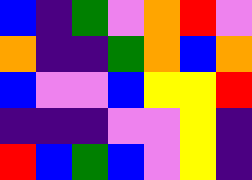[["blue", "indigo", "green", "violet", "orange", "red", "violet"], ["orange", "indigo", "indigo", "green", "orange", "blue", "orange"], ["blue", "violet", "violet", "blue", "yellow", "yellow", "red"], ["indigo", "indigo", "indigo", "violet", "violet", "yellow", "indigo"], ["red", "blue", "green", "blue", "violet", "yellow", "indigo"]]